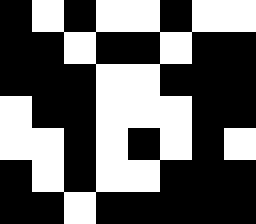[["black", "white", "black", "white", "white", "black", "white", "white"], ["black", "black", "white", "black", "black", "white", "black", "black"], ["black", "black", "black", "white", "white", "black", "black", "black"], ["white", "black", "black", "white", "white", "white", "black", "black"], ["white", "white", "black", "white", "black", "white", "black", "white"], ["black", "white", "black", "white", "white", "black", "black", "black"], ["black", "black", "white", "black", "black", "black", "black", "black"]]